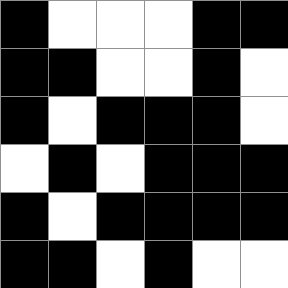[["black", "white", "white", "white", "black", "black"], ["black", "black", "white", "white", "black", "white"], ["black", "white", "black", "black", "black", "white"], ["white", "black", "white", "black", "black", "black"], ["black", "white", "black", "black", "black", "black"], ["black", "black", "white", "black", "white", "white"]]